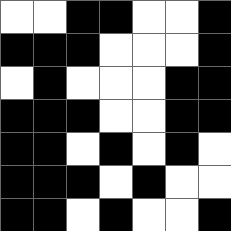[["white", "white", "black", "black", "white", "white", "black"], ["black", "black", "black", "white", "white", "white", "black"], ["white", "black", "white", "white", "white", "black", "black"], ["black", "black", "black", "white", "white", "black", "black"], ["black", "black", "white", "black", "white", "black", "white"], ["black", "black", "black", "white", "black", "white", "white"], ["black", "black", "white", "black", "white", "white", "black"]]